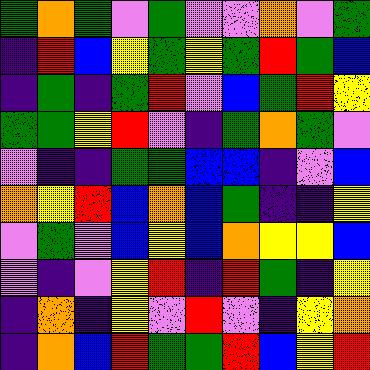[["green", "orange", "green", "violet", "green", "violet", "violet", "orange", "violet", "green"], ["indigo", "red", "blue", "yellow", "green", "yellow", "green", "red", "green", "blue"], ["indigo", "green", "indigo", "green", "red", "violet", "blue", "green", "red", "yellow"], ["green", "green", "yellow", "red", "violet", "indigo", "green", "orange", "green", "violet"], ["violet", "indigo", "indigo", "green", "green", "blue", "blue", "indigo", "violet", "blue"], ["orange", "yellow", "red", "blue", "orange", "blue", "green", "indigo", "indigo", "yellow"], ["violet", "green", "violet", "blue", "yellow", "blue", "orange", "yellow", "yellow", "blue"], ["violet", "indigo", "violet", "yellow", "red", "indigo", "red", "green", "indigo", "yellow"], ["indigo", "orange", "indigo", "yellow", "violet", "red", "violet", "indigo", "yellow", "orange"], ["indigo", "orange", "blue", "red", "green", "green", "red", "blue", "yellow", "red"]]